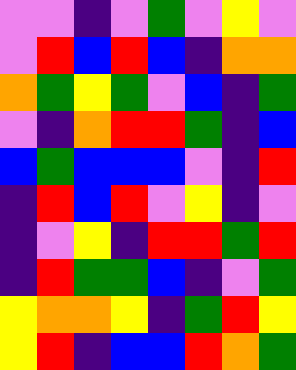[["violet", "violet", "indigo", "violet", "green", "violet", "yellow", "violet"], ["violet", "red", "blue", "red", "blue", "indigo", "orange", "orange"], ["orange", "green", "yellow", "green", "violet", "blue", "indigo", "green"], ["violet", "indigo", "orange", "red", "red", "green", "indigo", "blue"], ["blue", "green", "blue", "blue", "blue", "violet", "indigo", "red"], ["indigo", "red", "blue", "red", "violet", "yellow", "indigo", "violet"], ["indigo", "violet", "yellow", "indigo", "red", "red", "green", "red"], ["indigo", "red", "green", "green", "blue", "indigo", "violet", "green"], ["yellow", "orange", "orange", "yellow", "indigo", "green", "red", "yellow"], ["yellow", "red", "indigo", "blue", "blue", "red", "orange", "green"]]